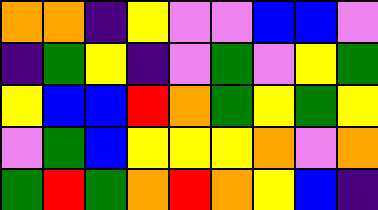[["orange", "orange", "indigo", "yellow", "violet", "violet", "blue", "blue", "violet"], ["indigo", "green", "yellow", "indigo", "violet", "green", "violet", "yellow", "green"], ["yellow", "blue", "blue", "red", "orange", "green", "yellow", "green", "yellow"], ["violet", "green", "blue", "yellow", "yellow", "yellow", "orange", "violet", "orange"], ["green", "red", "green", "orange", "red", "orange", "yellow", "blue", "indigo"]]